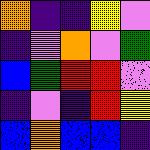[["orange", "indigo", "indigo", "yellow", "violet"], ["indigo", "violet", "orange", "violet", "green"], ["blue", "green", "red", "red", "violet"], ["indigo", "violet", "indigo", "red", "yellow"], ["blue", "orange", "blue", "blue", "indigo"]]